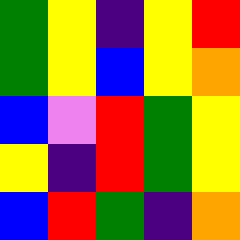[["green", "yellow", "indigo", "yellow", "red"], ["green", "yellow", "blue", "yellow", "orange"], ["blue", "violet", "red", "green", "yellow"], ["yellow", "indigo", "red", "green", "yellow"], ["blue", "red", "green", "indigo", "orange"]]